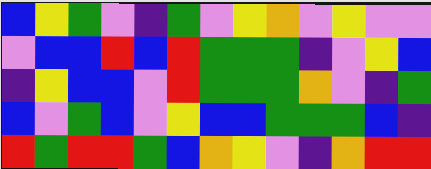[["blue", "yellow", "green", "violet", "indigo", "green", "violet", "yellow", "orange", "violet", "yellow", "violet", "violet"], ["violet", "blue", "blue", "red", "blue", "red", "green", "green", "green", "indigo", "violet", "yellow", "blue"], ["indigo", "yellow", "blue", "blue", "violet", "red", "green", "green", "green", "orange", "violet", "indigo", "green"], ["blue", "violet", "green", "blue", "violet", "yellow", "blue", "blue", "green", "green", "green", "blue", "indigo"], ["red", "green", "red", "red", "green", "blue", "orange", "yellow", "violet", "indigo", "orange", "red", "red"]]